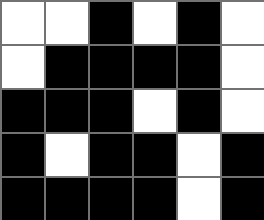[["white", "white", "black", "white", "black", "white"], ["white", "black", "black", "black", "black", "white"], ["black", "black", "black", "white", "black", "white"], ["black", "white", "black", "black", "white", "black"], ["black", "black", "black", "black", "white", "black"]]